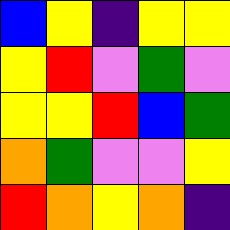[["blue", "yellow", "indigo", "yellow", "yellow"], ["yellow", "red", "violet", "green", "violet"], ["yellow", "yellow", "red", "blue", "green"], ["orange", "green", "violet", "violet", "yellow"], ["red", "orange", "yellow", "orange", "indigo"]]